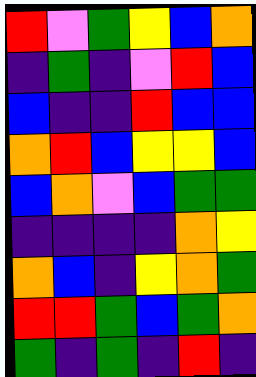[["red", "violet", "green", "yellow", "blue", "orange"], ["indigo", "green", "indigo", "violet", "red", "blue"], ["blue", "indigo", "indigo", "red", "blue", "blue"], ["orange", "red", "blue", "yellow", "yellow", "blue"], ["blue", "orange", "violet", "blue", "green", "green"], ["indigo", "indigo", "indigo", "indigo", "orange", "yellow"], ["orange", "blue", "indigo", "yellow", "orange", "green"], ["red", "red", "green", "blue", "green", "orange"], ["green", "indigo", "green", "indigo", "red", "indigo"]]